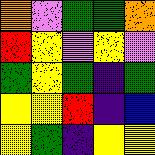[["orange", "violet", "green", "green", "orange"], ["red", "yellow", "violet", "yellow", "violet"], ["green", "yellow", "green", "indigo", "green"], ["yellow", "yellow", "red", "indigo", "blue"], ["yellow", "green", "indigo", "yellow", "yellow"]]